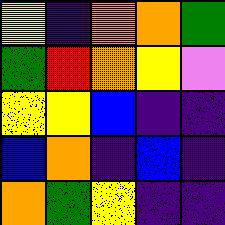[["yellow", "indigo", "orange", "orange", "green"], ["green", "red", "orange", "yellow", "violet"], ["yellow", "yellow", "blue", "indigo", "indigo"], ["blue", "orange", "indigo", "blue", "indigo"], ["orange", "green", "yellow", "indigo", "indigo"]]